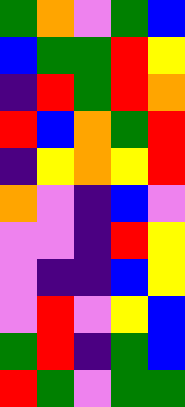[["green", "orange", "violet", "green", "blue"], ["blue", "green", "green", "red", "yellow"], ["indigo", "red", "green", "red", "orange"], ["red", "blue", "orange", "green", "red"], ["indigo", "yellow", "orange", "yellow", "red"], ["orange", "violet", "indigo", "blue", "violet"], ["violet", "violet", "indigo", "red", "yellow"], ["violet", "indigo", "indigo", "blue", "yellow"], ["violet", "red", "violet", "yellow", "blue"], ["green", "red", "indigo", "green", "blue"], ["red", "green", "violet", "green", "green"]]